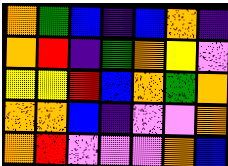[["orange", "green", "blue", "indigo", "blue", "orange", "indigo"], ["orange", "red", "indigo", "green", "orange", "yellow", "violet"], ["yellow", "yellow", "red", "blue", "orange", "green", "orange"], ["orange", "orange", "blue", "indigo", "violet", "violet", "orange"], ["orange", "red", "violet", "violet", "violet", "orange", "blue"]]